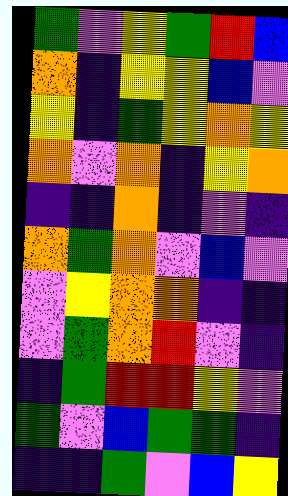[["green", "violet", "yellow", "green", "red", "blue"], ["orange", "indigo", "yellow", "yellow", "blue", "violet"], ["yellow", "indigo", "green", "yellow", "orange", "yellow"], ["orange", "violet", "orange", "indigo", "yellow", "orange"], ["indigo", "indigo", "orange", "indigo", "violet", "indigo"], ["orange", "green", "orange", "violet", "blue", "violet"], ["violet", "yellow", "orange", "orange", "indigo", "indigo"], ["violet", "green", "orange", "red", "violet", "indigo"], ["indigo", "green", "red", "red", "yellow", "violet"], ["green", "violet", "blue", "green", "green", "indigo"], ["indigo", "indigo", "green", "violet", "blue", "yellow"]]